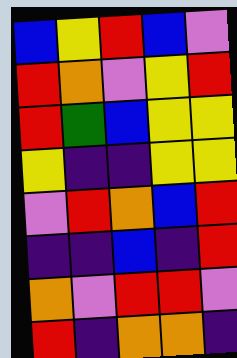[["blue", "yellow", "red", "blue", "violet"], ["red", "orange", "violet", "yellow", "red"], ["red", "green", "blue", "yellow", "yellow"], ["yellow", "indigo", "indigo", "yellow", "yellow"], ["violet", "red", "orange", "blue", "red"], ["indigo", "indigo", "blue", "indigo", "red"], ["orange", "violet", "red", "red", "violet"], ["red", "indigo", "orange", "orange", "indigo"]]